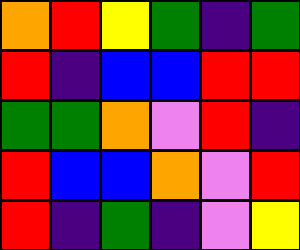[["orange", "red", "yellow", "green", "indigo", "green"], ["red", "indigo", "blue", "blue", "red", "red"], ["green", "green", "orange", "violet", "red", "indigo"], ["red", "blue", "blue", "orange", "violet", "red"], ["red", "indigo", "green", "indigo", "violet", "yellow"]]